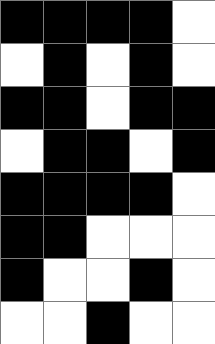[["black", "black", "black", "black", "white"], ["white", "black", "white", "black", "white"], ["black", "black", "white", "black", "black"], ["white", "black", "black", "white", "black"], ["black", "black", "black", "black", "white"], ["black", "black", "white", "white", "white"], ["black", "white", "white", "black", "white"], ["white", "white", "black", "white", "white"]]